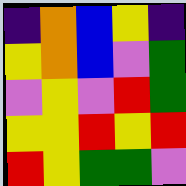[["indigo", "orange", "blue", "yellow", "indigo"], ["yellow", "orange", "blue", "violet", "green"], ["violet", "yellow", "violet", "red", "green"], ["yellow", "yellow", "red", "yellow", "red"], ["red", "yellow", "green", "green", "violet"]]